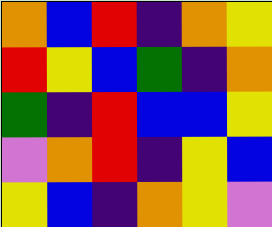[["orange", "blue", "red", "indigo", "orange", "yellow"], ["red", "yellow", "blue", "green", "indigo", "orange"], ["green", "indigo", "red", "blue", "blue", "yellow"], ["violet", "orange", "red", "indigo", "yellow", "blue"], ["yellow", "blue", "indigo", "orange", "yellow", "violet"]]